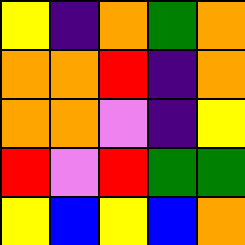[["yellow", "indigo", "orange", "green", "orange"], ["orange", "orange", "red", "indigo", "orange"], ["orange", "orange", "violet", "indigo", "yellow"], ["red", "violet", "red", "green", "green"], ["yellow", "blue", "yellow", "blue", "orange"]]